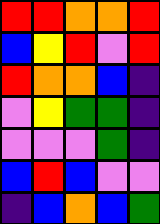[["red", "red", "orange", "orange", "red"], ["blue", "yellow", "red", "violet", "red"], ["red", "orange", "orange", "blue", "indigo"], ["violet", "yellow", "green", "green", "indigo"], ["violet", "violet", "violet", "green", "indigo"], ["blue", "red", "blue", "violet", "violet"], ["indigo", "blue", "orange", "blue", "green"]]